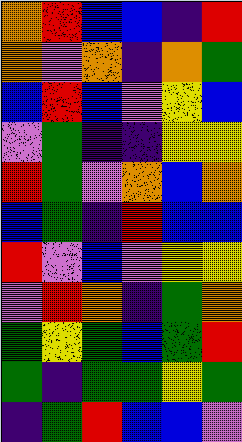[["orange", "red", "blue", "blue", "indigo", "red"], ["orange", "violet", "orange", "indigo", "orange", "green"], ["blue", "red", "blue", "violet", "yellow", "blue"], ["violet", "green", "indigo", "indigo", "yellow", "yellow"], ["red", "green", "violet", "orange", "blue", "orange"], ["blue", "green", "indigo", "red", "blue", "blue"], ["red", "violet", "blue", "violet", "yellow", "yellow"], ["violet", "red", "orange", "indigo", "green", "orange"], ["green", "yellow", "green", "blue", "green", "red"], ["green", "indigo", "green", "green", "yellow", "green"], ["indigo", "green", "red", "blue", "blue", "violet"]]